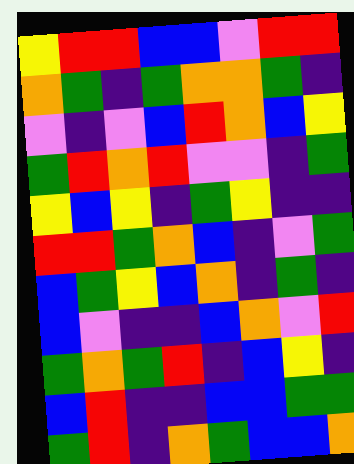[["yellow", "red", "red", "blue", "blue", "violet", "red", "red"], ["orange", "green", "indigo", "green", "orange", "orange", "green", "indigo"], ["violet", "indigo", "violet", "blue", "red", "orange", "blue", "yellow"], ["green", "red", "orange", "red", "violet", "violet", "indigo", "green"], ["yellow", "blue", "yellow", "indigo", "green", "yellow", "indigo", "indigo"], ["red", "red", "green", "orange", "blue", "indigo", "violet", "green"], ["blue", "green", "yellow", "blue", "orange", "indigo", "green", "indigo"], ["blue", "violet", "indigo", "indigo", "blue", "orange", "violet", "red"], ["green", "orange", "green", "red", "indigo", "blue", "yellow", "indigo"], ["blue", "red", "indigo", "indigo", "blue", "blue", "green", "green"], ["green", "red", "indigo", "orange", "green", "blue", "blue", "orange"]]